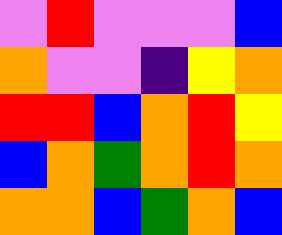[["violet", "red", "violet", "violet", "violet", "blue"], ["orange", "violet", "violet", "indigo", "yellow", "orange"], ["red", "red", "blue", "orange", "red", "yellow"], ["blue", "orange", "green", "orange", "red", "orange"], ["orange", "orange", "blue", "green", "orange", "blue"]]